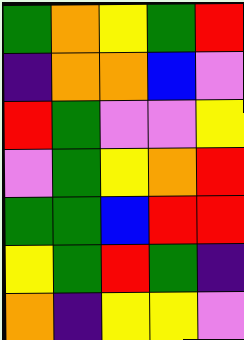[["green", "orange", "yellow", "green", "red"], ["indigo", "orange", "orange", "blue", "violet"], ["red", "green", "violet", "violet", "yellow"], ["violet", "green", "yellow", "orange", "red"], ["green", "green", "blue", "red", "red"], ["yellow", "green", "red", "green", "indigo"], ["orange", "indigo", "yellow", "yellow", "violet"]]